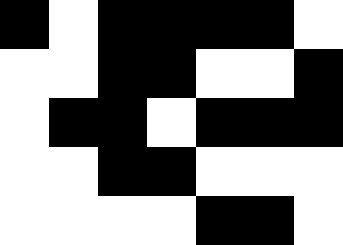[["black", "white", "black", "black", "black", "black", "white"], ["white", "white", "black", "black", "white", "white", "black"], ["white", "black", "black", "white", "black", "black", "black"], ["white", "white", "black", "black", "white", "white", "white"], ["white", "white", "white", "white", "black", "black", "white"]]